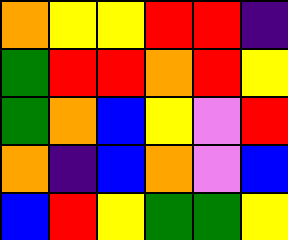[["orange", "yellow", "yellow", "red", "red", "indigo"], ["green", "red", "red", "orange", "red", "yellow"], ["green", "orange", "blue", "yellow", "violet", "red"], ["orange", "indigo", "blue", "orange", "violet", "blue"], ["blue", "red", "yellow", "green", "green", "yellow"]]